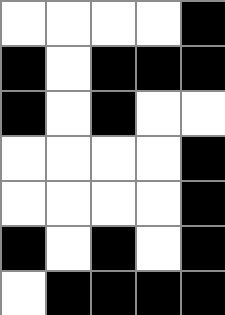[["white", "white", "white", "white", "black"], ["black", "white", "black", "black", "black"], ["black", "white", "black", "white", "white"], ["white", "white", "white", "white", "black"], ["white", "white", "white", "white", "black"], ["black", "white", "black", "white", "black"], ["white", "black", "black", "black", "black"]]